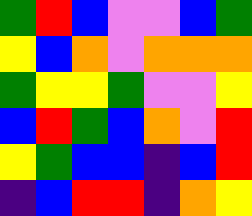[["green", "red", "blue", "violet", "violet", "blue", "green"], ["yellow", "blue", "orange", "violet", "orange", "orange", "orange"], ["green", "yellow", "yellow", "green", "violet", "violet", "yellow"], ["blue", "red", "green", "blue", "orange", "violet", "red"], ["yellow", "green", "blue", "blue", "indigo", "blue", "red"], ["indigo", "blue", "red", "red", "indigo", "orange", "yellow"]]